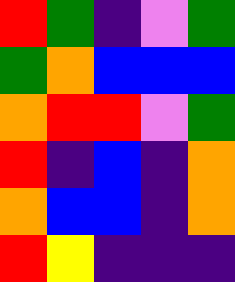[["red", "green", "indigo", "violet", "green"], ["green", "orange", "blue", "blue", "blue"], ["orange", "red", "red", "violet", "green"], ["red", "indigo", "blue", "indigo", "orange"], ["orange", "blue", "blue", "indigo", "orange"], ["red", "yellow", "indigo", "indigo", "indigo"]]